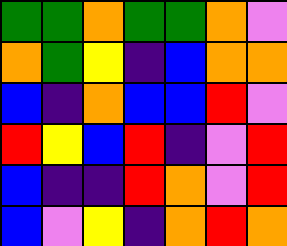[["green", "green", "orange", "green", "green", "orange", "violet"], ["orange", "green", "yellow", "indigo", "blue", "orange", "orange"], ["blue", "indigo", "orange", "blue", "blue", "red", "violet"], ["red", "yellow", "blue", "red", "indigo", "violet", "red"], ["blue", "indigo", "indigo", "red", "orange", "violet", "red"], ["blue", "violet", "yellow", "indigo", "orange", "red", "orange"]]